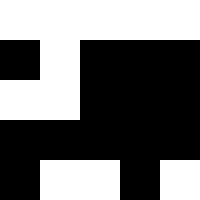[["white", "white", "white", "white", "white"], ["black", "white", "black", "black", "black"], ["white", "white", "black", "black", "black"], ["black", "black", "black", "black", "black"], ["black", "white", "white", "black", "white"]]